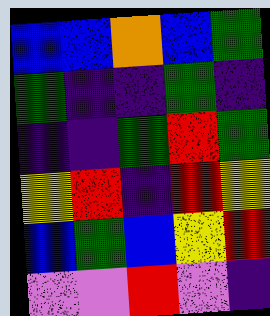[["blue", "blue", "orange", "blue", "green"], ["green", "indigo", "indigo", "green", "indigo"], ["indigo", "indigo", "green", "red", "green"], ["yellow", "red", "indigo", "red", "yellow"], ["blue", "green", "blue", "yellow", "red"], ["violet", "violet", "red", "violet", "indigo"]]